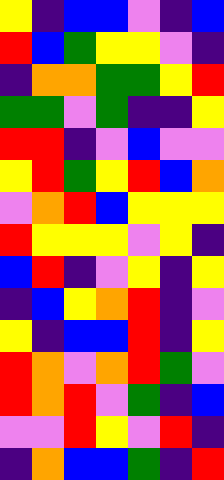[["yellow", "indigo", "blue", "blue", "violet", "indigo", "blue"], ["red", "blue", "green", "yellow", "yellow", "violet", "indigo"], ["indigo", "orange", "orange", "green", "green", "yellow", "red"], ["green", "green", "violet", "green", "indigo", "indigo", "yellow"], ["red", "red", "indigo", "violet", "blue", "violet", "violet"], ["yellow", "red", "green", "yellow", "red", "blue", "orange"], ["violet", "orange", "red", "blue", "yellow", "yellow", "yellow"], ["red", "yellow", "yellow", "yellow", "violet", "yellow", "indigo"], ["blue", "red", "indigo", "violet", "yellow", "indigo", "yellow"], ["indigo", "blue", "yellow", "orange", "red", "indigo", "violet"], ["yellow", "indigo", "blue", "blue", "red", "indigo", "yellow"], ["red", "orange", "violet", "orange", "red", "green", "violet"], ["red", "orange", "red", "violet", "green", "indigo", "blue"], ["violet", "violet", "red", "yellow", "violet", "red", "indigo"], ["indigo", "orange", "blue", "blue", "green", "indigo", "red"]]